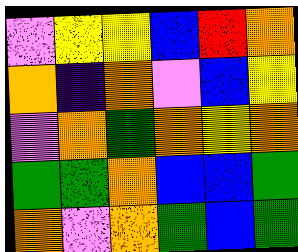[["violet", "yellow", "yellow", "blue", "red", "orange"], ["orange", "indigo", "orange", "violet", "blue", "yellow"], ["violet", "orange", "green", "orange", "yellow", "orange"], ["green", "green", "orange", "blue", "blue", "green"], ["orange", "violet", "orange", "green", "blue", "green"]]